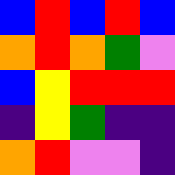[["blue", "red", "blue", "red", "blue"], ["orange", "red", "orange", "green", "violet"], ["blue", "yellow", "red", "red", "red"], ["indigo", "yellow", "green", "indigo", "indigo"], ["orange", "red", "violet", "violet", "indigo"]]